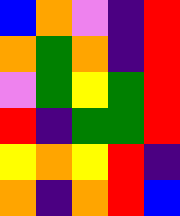[["blue", "orange", "violet", "indigo", "red"], ["orange", "green", "orange", "indigo", "red"], ["violet", "green", "yellow", "green", "red"], ["red", "indigo", "green", "green", "red"], ["yellow", "orange", "yellow", "red", "indigo"], ["orange", "indigo", "orange", "red", "blue"]]